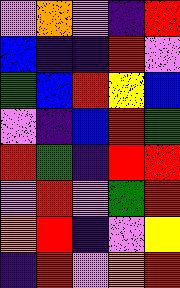[["violet", "orange", "violet", "indigo", "red"], ["blue", "indigo", "indigo", "red", "violet"], ["green", "blue", "red", "yellow", "blue"], ["violet", "indigo", "blue", "red", "green"], ["red", "green", "indigo", "red", "red"], ["violet", "red", "violet", "green", "red"], ["orange", "red", "indigo", "violet", "yellow"], ["indigo", "red", "violet", "orange", "red"]]